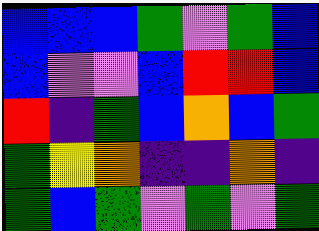[["blue", "blue", "blue", "green", "violet", "green", "blue"], ["blue", "violet", "violet", "blue", "red", "red", "blue"], ["red", "indigo", "green", "blue", "orange", "blue", "green"], ["green", "yellow", "orange", "indigo", "indigo", "orange", "indigo"], ["green", "blue", "green", "violet", "green", "violet", "green"]]